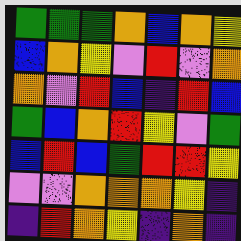[["green", "green", "green", "orange", "blue", "orange", "yellow"], ["blue", "orange", "yellow", "violet", "red", "violet", "orange"], ["orange", "violet", "red", "blue", "indigo", "red", "blue"], ["green", "blue", "orange", "red", "yellow", "violet", "green"], ["blue", "red", "blue", "green", "red", "red", "yellow"], ["violet", "violet", "orange", "orange", "orange", "yellow", "indigo"], ["indigo", "red", "orange", "yellow", "indigo", "orange", "indigo"]]